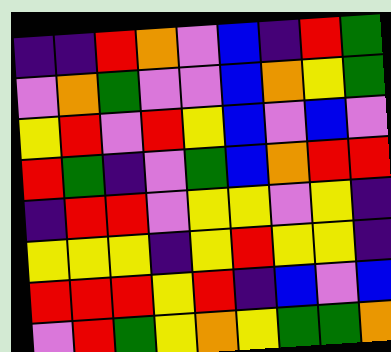[["indigo", "indigo", "red", "orange", "violet", "blue", "indigo", "red", "green"], ["violet", "orange", "green", "violet", "violet", "blue", "orange", "yellow", "green"], ["yellow", "red", "violet", "red", "yellow", "blue", "violet", "blue", "violet"], ["red", "green", "indigo", "violet", "green", "blue", "orange", "red", "red"], ["indigo", "red", "red", "violet", "yellow", "yellow", "violet", "yellow", "indigo"], ["yellow", "yellow", "yellow", "indigo", "yellow", "red", "yellow", "yellow", "indigo"], ["red", "red", "red", "yellow", "red", "indigo", "blue", "violet", "blue"], ["violet", "red", "green", "yellow", "orange", "yellow", "green", "green", "orange"]]